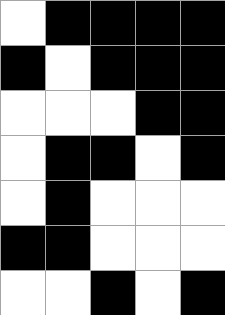[["white", "black", "black", "black", "black"], ["black", "white", "black", "black", "black"], ["white", "white", "white", "black", "black"], ["white", "black", "black", "white", "black"], ["white", "black", "white", "white", "white"], ["black", "black", "white", "white", "white"], ["white", "white", "black", "white", "black"]]